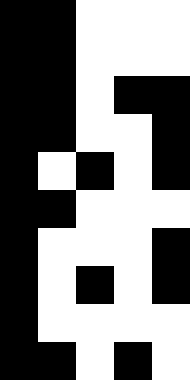[["black", "black", "white", "white", "white"], ["black", "black", "white", "white", "white"], ["black", "black", "white", "black", "black"], ["black", "black", "white", "white", "black"], ["black", "white", "black", "white", "black"], ["black", "black", "white", "white", "white"], ["black", "white", "white", "white", "black"], ["black", "white", "black", "white", "black"], ["black", "white", "white", "white", "white"], ["black", "black", "white", "black", "white"]]